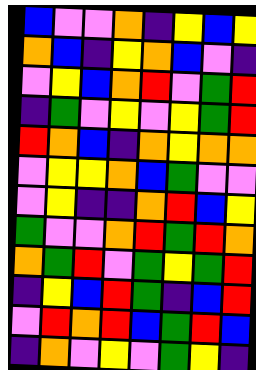[["blue", "violet", "violet", "orange", "indigo", "yellow", "blue", "yellow"], ["orange", "blue", "indigo", "yellow", "orange", "blue", "violet", "indigo"], ["violet", "yellow", "blue", "orange", "red", "violet", "green", "red"], ["indigo", "green", "violet", "yellow", "violet", "yellow", "green", "red"], ["red", "orange", "blue", "indigo", "orange", "yellow", "orange", "orange"], ["violet", "yellow", "yellow", "orange", "blue", "green", "violet", "violet"], ["violet", "yellow", "indigo", "indigo", "orange", "red", "blue", "yellow"], ["green", "violet", "violet", "orange", "red", "green", "red", "orange"], ["orange", "green", "red", "violet", "green", "yellow", "green", "red"], ["indigo", "yellow", "blue", "red", "green", "indigo", "blue", "red"], ["violet", "red", "orange", "red", "blue", "green", "red", "blue"], ["indigo", "orange", "violet", "yellow", "violet", "green", "yellow", "indigo"]]